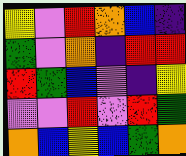[["yellow", "violet", "red", "orange", "blue", "indigo"], ["green", "violet", "orange", "indigo", "red", "red"], ["red", "green", "blue", "violet", "indigo", "yellow"], ["violet", "violet", "red", "violet", "red", "green"], ["orange", "blue", "yellow", "blue", "green", "orange"]]